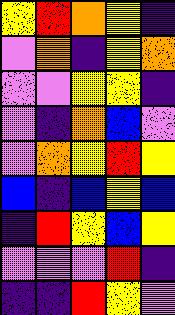[["yellow", "red", "orange", "yellow", "indigo"], ["violet", "orange", "indigo", "yellow", "orange"], ["violet", "violet", "yellow", "yellow", "indigo"], ["violet", "indigo", "orange", "blue", "violet"], ["violet", "orange", "yellow", "red", "yellow"], ["blue", "indigo", "blue", "yellow", "blue"], ["indigo", "red", "yellow", "blue", "yellow"], ["violet", "violet", "violet", "red", "indigo"], ["indigo", "indigo", "red", "yellow", "violet"]]